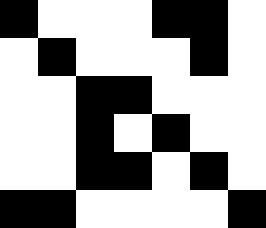[["black", "white", "white", "white", "black", "black", "white"], ["white", "black", "white", "white", "white", "black", "white"], ["white", "white", "black", "black", "white", "white", "white"], ["white", "white", "black", "white", "black", "white", "white"], ["white", "white", "black", "black", "white", "black", "white"], ["black", "black", "white", "white", "white", "white", "black"]]